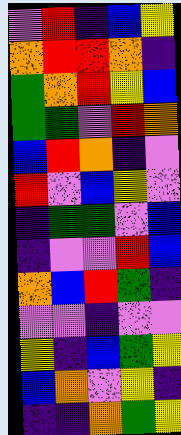[["violet", "red", "indigo", "blue", "yellow"], ["orange", "red", "red", "orange", "indigo"], ["green", "orange", "red", "yellow", "blue"], ["green", "green", "violet", "red", "orange"], ["blue", "red", "orange", "indigo", "violet"], ["red", "violet", "blue", "yellow", "violet"], ["indigo", "green", "green", "violet", "blue"], ["indigo", "violet", "violet", "red", "blue"], ["orange", "blue", "red", "green", "indigo"], ["violet", "violet", "indigo", "violet", "violet"], ["yellow", "indigo", "blue", "green", "yellow"], ["blue", "orange", "violet", "yellow", "indigo"], ["indigo", "indigo", "orange", "green", "yellow"]]